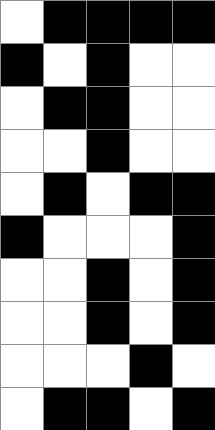[["white", "black", "black", "black", "black"], ["black", "white", "black", "white", "white"], ["white", "black", "black", "white", "white"], ["white", "white", "black", "white", "white"], ["white", "black", "white", "black", "black"], ["black", "white", "white", "white", "black"], ["white", "white", "black", "white", "black"], ["white", "white", "black", "white", "black"], ["white", "white", "white", "black", "white"], ["white", "black", "black", "white", "black"]]